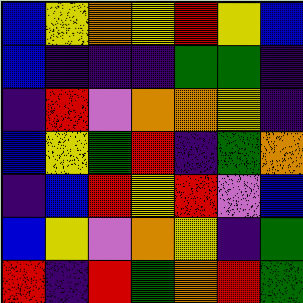[["blue", "yellow", "orange", "yellow", "red", "yellow", "blue"], ["blue", "indigo", "indigo", "indigo", "green", "green", "indigo"], ["indigo", "red", "violet", "orange", "orange", "yellow", "indigo"], ["blue", "yellow", "green", "red", "indigo", "green", "orange"], ["indigo", "blue", "red", "yellow", "red", "violet", "blue"], ["blue", "yellow", "violet", "orange", "yellow", "indigo", "green"], ["red", "indigo", "red", "green", "orange", "red", "green"]]